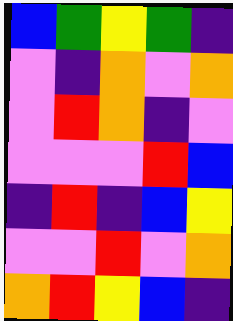[["blue", "green", "yellow", "green", "indigo"], ["violet", "indigo", "orange", "violet", "orange"], ["violet", "red", "orange", "indigo", "violet"], ["violet", "violet", "violet", "red", "blue"], ["indigo", "red", "indigo", "blue", "yellow"], ["violet", "violet", "red", "violet", "orange"], ["orange", "red", "yellow", "blue", "indigo"]]